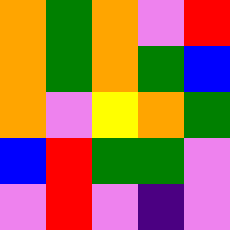[["orange", "green", "orange", "violet", "red"], ["orange", "green", "orange", "green", "blue"], ["orange", "violet", "yellow", "orange", "green"], ["blue", "red", "green", "green", "violet"], ["violet", "red", "violet", "indigo", "violet"]]